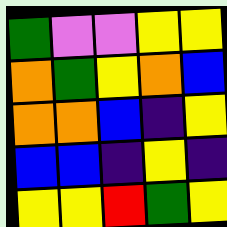[["green", "violet", "violet", "yellow", "yellow"], ["orange", "green", "yellow", "orange", "blue"], ["orange", "orange", "blue", "indigo", "yellow"], ["blue", "blue", "indigo", "yellow", "indigo"], ["yellow", "yellow", "red", "green", "yellow"]]